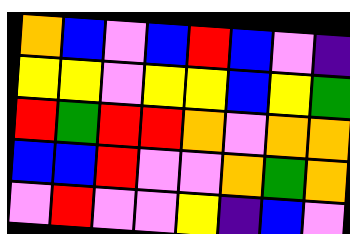[["orange", "blue", "violet", "blue", "red", "blue", "violet", "indigo"], ["yellow", "yellow", "violet", "yellow", "yellow", "blue", "yellow", "green"], ["red", "green", "red", "red", "orange", "violet", "orange", "orange"], ["blue", "blue", "red", "violet", "violet", "orange", "green", "orange"], ["violet", "red", "violet", "violet", "yellow", "indigo", "blue", "violet"]]